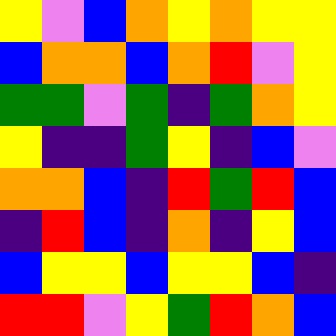[["yellow", "violet", "blue", "orange", "yellow", "orange", "yellow", "yellow"], ["blue", "orange", "orange", "blue", "orange", "red", "violet", "yellow"], ["green", "green", "violet", "green", "indigo", "green", "orange", "yellow"], ["yellow", "indigo", "indigo", "green", "yellow", "indigo", "blue", "violet"], ["orange", "orange", "blue", "indigo", "red", "green", "red", "blue"], ["indigo", "red", "blue", "indigo", "orange", "indigo", "yellow", "blue"], ["blue", "yellow", "yellow", "blue", "yellow", "yellow", "blue", "indigo"], ["red", "red", "violet", "yellow", "green", "red", "orange", "blue"]]